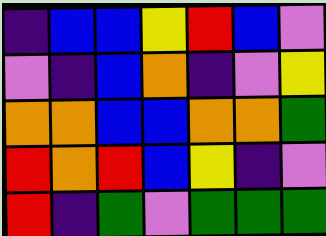[["indigo", "blue", "blue", "yellow", "red", "blue", "violet"], ["violet", "indigo", "blue", "orange", "indigo", "violet", "yellow"], ["orange", "orange", "blue", "blue", "orange", "orange", "green"], ["red", "orange", "red", "blue", "yellow", "indigo", "violet"], ["red", "indigo", "green", "violet", "green", "green", "green"]]